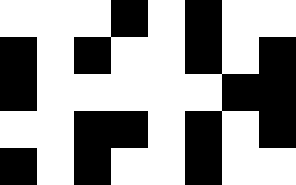[["white", "white", "white", "black", "white", "black", "white", "white"], ["black", "white", "black", "white", "white", "black", "white", "black"], ["black", "white", "white", "white", "white", "white", "black", "black"], ["white", "white", "black", "black", "white", "black", "white", "black"], ["black", "white", "black", "white", "white", "black", "white", "white"]]